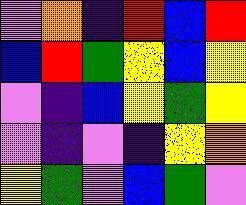[["violet", "orange", "indigo", "red", "blue", "red"], ["blue", "red", "green", "yellow", "blue", "yellow"], ["violet", "indigo", "blue", "yellow", "green", "yellow"], ["violet", "indigo", "violet", "indigo", "yellow", "orange"], ["yellow", "green", "violet", "blue", "green", "violet"]]